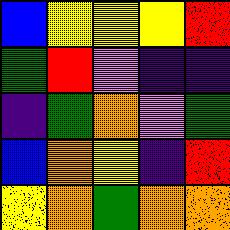[["blue", "yellow", "yellow", "yellow", "red"], ["green", "red", "violet", "indigo", "indigo"], ["indigo", "green", "orange", "violet", "green"], ["blue", "orange", "yellow", "indigo", "red"], ["yellow", "orange", "green", "orange", "orange"]]